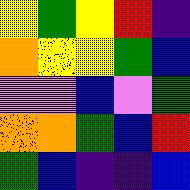[["yellow", "green", "yellow", "red", "indigo"], ["orange", "yellow", "yellow", "green", "blue"], ["violet", "violet", "blue", "violet", "green"], ["orange", "orange", "green", "blue", "red"], ["green", "blue", "indigo", "indigo", "blue"]]